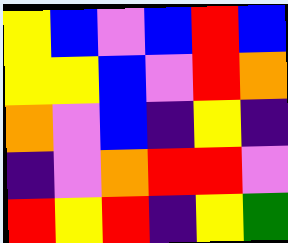[["yellow", "blue", "violet", "blue", "red", "blue"], ["yellow", "yellow", "blue", "violet", "red", "orange"], ["orange", "violet", "blue", "indigo", "yellow", "indigo"], ["indigo", "violet", "orange", "red", "red", "violet"], ["red", "yellow", "red", "indigo", "yellow", "green"]]